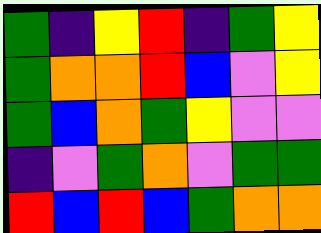[["green", "indigo", "yellow", "red", "indigo", "green", "yellow"], ["green", "orange", "orange", "red", "blue", "violet", "yellow"], ["green", "blue", "orange", "green", "yellow", "violet", "violet"], ["indigo", "violet", "green", "orange", "violet", "green", "green"], ["red", "blue", "red", "blue", "green", "orange", "orange"]]